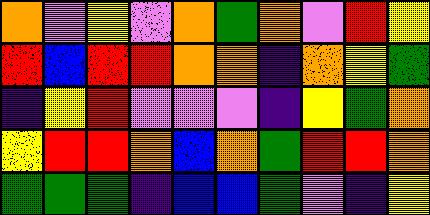[["orange", "violet", "yellow", "violet", "orange", "green", "orange", "violet", "red", "yellow"], ["red", "blue", "red", "red", "orange", "orange", "indigo", "orange", "yellow", "green"], ["indigo", "yellow", "red", "violet", "violet", "violet", "indigo", "yellow", "green", "orange"], ["yellow", "red", "red", "orange", "blue", "orange", "green", "red", "red", "orange"], ["green", "green", "green", "indigo", "blue", "blue", "green", "violet", "indigo", "yellow"]]